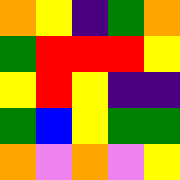[["orange", "yellow", "indigo", "green", "orange"], ["green", "red", "red", "red", "yellow"], ["yellow", "red", "yellow", "indigo", "indigo"], ["green", "blue", "yellow", "green", "green"], ["orange", "violet", "orange", "violet", "yellow"]]